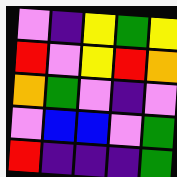[["violet", "indigo", "yellow", "green", "yellow"], ["red", "violet", "yellow", "red", "orange"], ["orange", "green", "violet", "indigo", "violet"], ["violet", "blue", "blue", "violet", "green"], ["red", "indigo", "indigo", "indigo", "green"]]